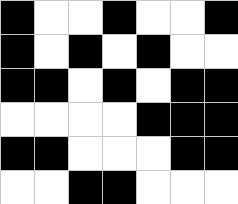[["black", "white", "white", "black", "white", "white", "black"], ["black", "white", "black", "white", "black", "white", "white"], ["black", "black", "white", "black", "white", "black", "black"], ["white", "white", "white", "white", "black", "black", "black"], ["black", "black", "white", "white", "white", "black", "black"], ["white", "white", "black", "black", "white", "white", "white"]]